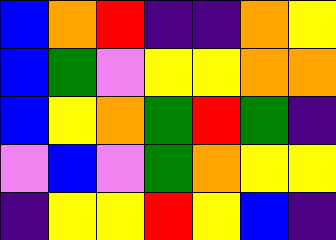[["blue", "orange", "red", "indigo", "indigo", "orange", "yellow"], ["blue", "green", "violet", "yellow", "yellow", "orange", "orange"], ["blue", "yellow", "orange", "green", "red", "green", "indigo"], ["violet", "blue", "violet", "green", "orange", "yellow", "yellow"], ["indigo", "yellow", "yellow", "red", "yellow", "blue", "indigo"]]